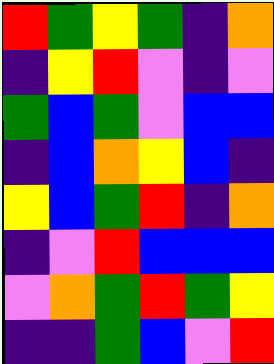[["red", "green", "yellow", "green", "indigo", "orange"], ["indigo", "yellow", "red", "violet", "indigo", "violet"], ["green", "blue", "green", "violet", "blue", "blue"], ["indigo", "blue", "orange", "yellow", "blue", "indigo"], ["yellow", "blue", "green", "red", "indigo", "orange"], ["indigo", "violet", "red", "blue", "blue", "blue"], ["violet", "orange", "green", "red", "green", "yellow"], ["indigo", "indigo", "green", "blue", "violet", "red"]]